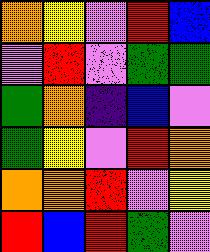[["orange", "yellow", "violet", "red", "blue"], ["violet", "red", "violet", "green", "green"], ["green", "orange", "indigo", "blue", "violet"], ["green", "yellow", "violet", "red", "orange"], ["orange", "orange", "red", "violet", "yellow"], ["red", "blue", "red", "green", "violet"]]